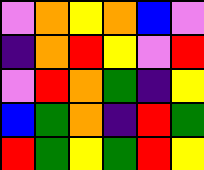[["violet", "orange", "yellow", "orange", "blue", "violet"], ["indigo", "orange", "red", "yellow", "violet", "red"], ["violet", "red", "orange", "green", "indigo", "yellow"], ["blue", "green", "orange", "indigo", "red", "green"], ["red", "green", "yellow", "green", "red", "yellow"]]